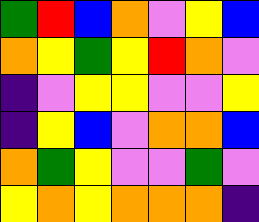[["green", "red", "blue", "orange", "violet", "yellow", "blue"], ["orange", "yellow", "green", "yellow", "red", "orange", "violet"], ["indigo", "violet", "yellow", "yellow", "violet", "violet", "yellow"], ["indigo", "yellow", "blue", "violet", "orange", "orange", "blue"], ["orange", "green", "yellow", "violet", "violet", "green", "violet"], ["yellow", "orange", "yellow", "orange", "orange", "orange", "indigo"]]